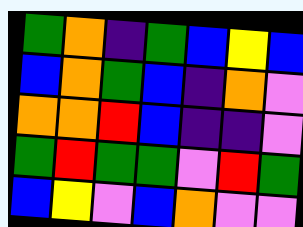[["green", "orange", "indigo", "green", "blue", "yellow", "blue"], ["blue", "orange", "green", "blue", "indigo", "orange", "violet"], ["orange", "orange", "red", "blue", "indigo", "indigo", "violet"], ["green", "red", "green", "green", "violet", "red", "green"], ["blue", "yellow", "violet", "blue", "orange", "violet", "violet"]]